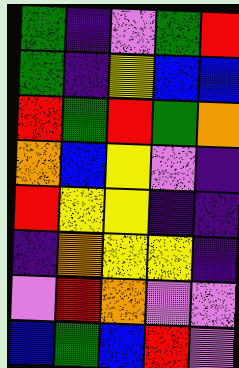[["green", "indigo", "violet", "green", "red"], ["green", "indigo", "yellow", "blue", "blue"], ["red", "green", "red", "green", "orange"], ["orange", "blue", "yellow", "violet", "indigo"], ["red", "yellow", "yellow", "indigo", "indigo"], ["indigo", "orange", "yellow", "yellow", "indigo"], ["violet", "red", "orange", "violet", "violet"], ["blue", "green", "blue", "red", "violet"]]